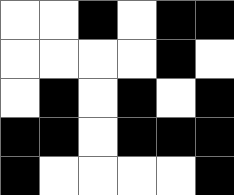[["white", "white", "black", "white", "black", "black"], ["white", "white", "white", "white", "black", "white"], ["white", "black", "white", "black", "white", "black"], ["black", "black", "white", "black", "black", "black"], ["black", "white", "white", "white", "white", "black"]]